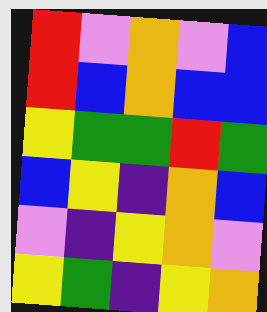[["red", "violet", "orange", "violet", "blue"], ["red", "blue", "orange", "blue", "blue"], ["yellow", "green", "green", "red", "green"], ["blue", "yellow", "indigo", "orange", "blue"], ["violet", "indigo", "yellow", "orange", "violet"], ["yellow", "green", "indigo", "yellow", "orange"]]